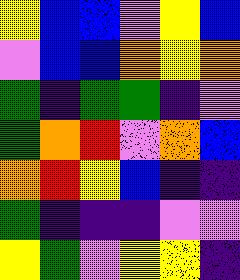[["yellow", "blue", "blue", "violet", "yellow", "blue"], ["violet", "blue", "blue", "orange", "yellow", "orange"], ["green", "indigo", "green", "green", "indigo", "violet"], ["green", "orange", "red", "violet", "orange", "blue"], ["orange", "red", "yellow", "blue", "indigo", "indigo"], ["green", "indigo", "indigo", "indigo", "violet", "violet"], ["yellow", "green", "violet", "yellow", "yellow", "indigo"]]